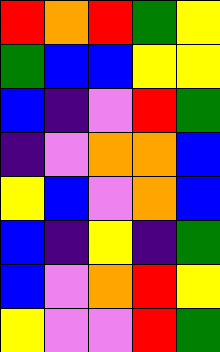[["red", "orange", "red", "green", "yellow"], ["green", "blue", "blue", "yellow", "yellow"], ["blue", "indigo", "violet", "red", "green"], ["indigo", "violet", "orange", "orange", "blue"], ["yellow", "blue", "violet", "orange", "blue"], ["blue", "indigo", "yellow", "indigo", "green"], ["blue", "violet", "orange", "red", "yellow"], ["yellow", "violet", "violet", "red", "green"]]